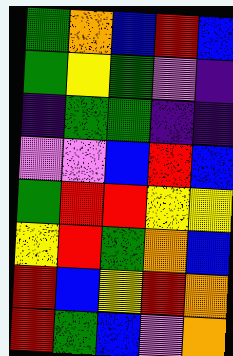[["green", "orange", "blue", "red", "blue"], ["green", "yellow", "green", "violet", "indigo"], ["indigo", "green", "green", "indigo", "indigo"], ["violet", "violet", "blue", "red", "blue"], ["green", "red", "red", "yellow", "yellow"], ["yellow", "red", "green", "orange", "blue"], ["red", "blue", "yellow", "red", "orange"], ["red", "green", "blue", "violet", "orange"]]